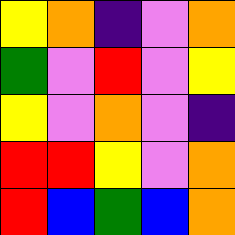[["yellow", "orange", "indigo", "violet", "orange"], ["green", "violet", "red", "violet", "yellow"], ["yellow", "violet", "orange", "violet", "indigo"], ["red", "red", "yellow", "violet", "orange"], ["red", "blue", "green", "blue", "orange"]]